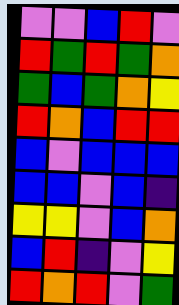[["violet", "violet", "blue", "red", "violet"], ["red", "green", "red", "green", "orange"], ["green", "blue", "green", "orange", "yellow"], ["red", "orange", "blue", "red", "red"], ["blue", "violet", "blue", "blue", "blue"], ["blue", "blue", "violet", "blue", "indigo"], ["yellow", "yellow", "violet", "blue", "orange"], ["blue", "red", "indigo", "violet", "yellow"], ["red", "orange", "red", "violet", "green"]]